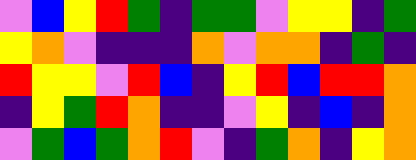[["violet", "blue", "yellow", "red", "green", "indigo", "green", "green", "violet", "yellow", "yellow", "indigo", "green"], ["yellow", "orange", "violet", "indigo", "indigo", "indigo", "orange", "violet", "orange", "orange", "indigo", "green", "indigo"], ["red", "yellow", "yellow", "violet", "red", "blue", "indigo", "yellow", "red", "blue", "red", "red", "orange"], ["indigo", "yellow", "green", "red", "orange", "indigo", "indigo", "violet", "yellow", "indigo", "blue", "indigo", "orange"], ["violet", "green", "blue", "green", "orange", "red", "violet", "indigo", "green", "orange", "indigo", "yellow", "orange"]]